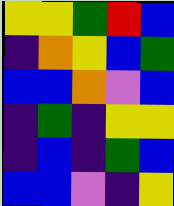[["yellow", "yellow", "green", "red", "blue"], ["indigo", "orange", "yellow", "blue", "green"], ["blue", "blue", "orange", "violet", "blue"], ["indigo", "green", "indigo", "yellow", "yellow"], ["indigo", "blue", "indigo", "green", "blue"], ["blue", "blue", "violet", "indigo", "yellow"]]